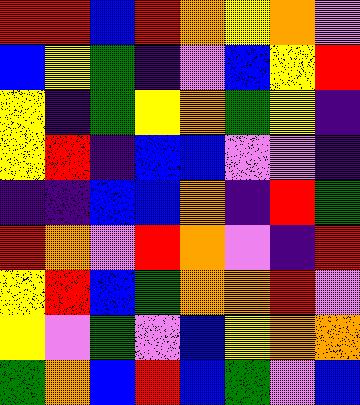[["red", "red", "blue", "red", "orange", "yellow", "orange", "violet"], ["blue", "yellow", "green", "indigo", "violet", "blue", "yellow", "red"], ["yellow", "indigo", "green", "yellow", "orange", "green", "yellow", "indigo"], ["yellow", "red", "indigo", "blue", "blue", "violet", "violet", "indigo"], ["indigo", "indigo", "blue", "blue", "orange", "indigo", "red", "green"], ["red", "orange", "violet", "red", "orange", "violet", "indigo", "red"], ["yellow", "red", "blue", "green", "orange", "orange", "red", "violet"], ["yellow", "violet", "green", "violet", "blue", "yellow", "orange", "orange"], ["green", "orange", "blue", "red", "blue", "green", "violet", "blue"]]